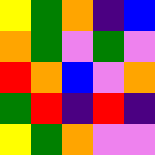[["yellow", "green", "orange", "indigo", "blue"], ["orange", "green", "violet", "green", "violet"], ["red", "orange", "blue", "violet", "orange"], ["green", "red", "indigo", "red", "indigo"], ["yellow", "green", "orange", "violet", "violet"]]